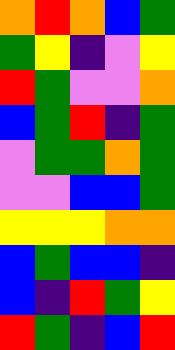[["orange", "red", "orange", "blue", "green"], ["green", "yellow", "indigo", "violet", "yellow"], ["red", "green", "violet", "violet", "orange"], ["blue", "green", "red", "indigo", "green"], ["violet", "green", "green", "orange", "green"], ["violet", "violet", "blue", "blue", "green"], ["yellow", "yellow", "yellow", "orange", "orange"], ["blue", "green", "blue", "blue", "indigo"], ["blue", "indigo", "red", "green", "yellow"], ["red", "green", "indigo", "blue", "red"]]